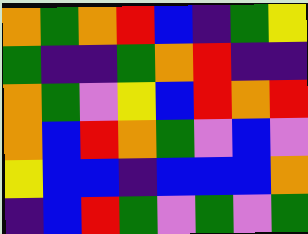[["orange", "green", "orange", "red", "blue", "indigo", "green", "yellow"], ["green", "indigo", "indigo", "green", "orange", "red", "indigo", "indigo"], ["orange", "green", "violet", "yellow", "blue", "red", "orange", "red"], ["orange", "blue", "red", "orange", "green", "violet", "blue", "violet"], ["yellow", "blue", "blue", "indigo", "blue", "blue", "blue", "orange"], ["indigo", "blue", "red", "green", "violet", "green", "violet", "green"]]